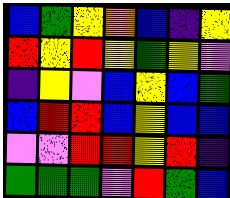[["blue", "green", "yellow", "orange", "blue", "indigo", "yellow"], ["red", "yellow", "red", "yellow", "green", "yellow", "violet"], ["indigo", "yellow", "violet", "blue", "yellow", "blue", "green"], ["blue", "red", "red", "blue", "yellow", "blue", "blue"], ["violet", "violet", "red", "red", "yellow", "red", "indigo"], ["green", "green", "green", "violet", "red", "green", "blue"]]